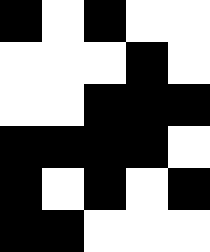[["black", "white", "black", "white", "white"], ["white", "white", "white", "black", "white"], ["white", "white", "black", "black", "black"], ["black", "black", "black", "black", "white"], ["black", "white", "black", "white", "black"], ["black", "black", "white", "white", "white"]]